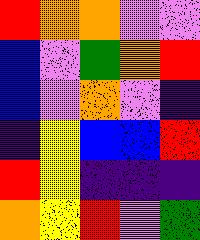[["red", "orange", "orange", "violet", "violet"], ["blue", "violet", "green", "orange", "red"], ["blue", "violet", "orange", "violet", "indigo"], ["indigo", "yellow", "blue", "blue", "red"], ["red", "yellow", "indigo", "indigo", "indigo"], ["orange", "yellow", "red", "violet", "green"]]